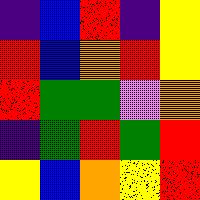[["indigo", "blue", "red", "indigo", "yellow"], ["red", "blue", "orange", "red", "yellow"], ["red", "green", "green", "violet", "orange"], ["indigo", "green", "red", "green", "red"], ["yellow", "blue", "orange", "yellow", "red"]]